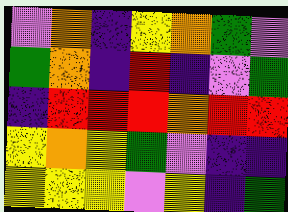[["violet", "orange", "indigo", "yellow", "orange", "green", "violet"], ["green", "orange", "indigo", "red", "indigo", "violet", "green"], ["indigo", "red", "red", "red", "orange", "red", "red"], ["yellow", "orange", "yellow", "green", "violet", "indigo", "indigo"], ["yellow", "yellow", "yellow", "violet", "yellow", "indigo", "green"]]